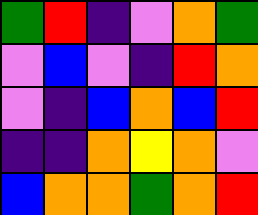[["green", "red", "indigo", "violet", "orange", "green"], ["violet", "blue", "violet", "indigo", "red", "orange"], ["violet", "indigo", "blue", "orange", "blue", "red"], ["indigo", "indigo", "orange", "yellow", "orange", "violet"], ["blue", "orange", "orange", "green", "orange", "red"]]